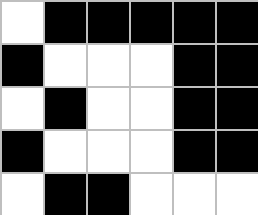[["white", "black", "black", "black", "black", "black"], ["black", "white", "white", "white", "black", "black"], ["white", "black", "white", "white", "black", "black"], ["black", "white", "white", "white", "black", "black"], ["white", "black", "black", "white", "white", "white"]]